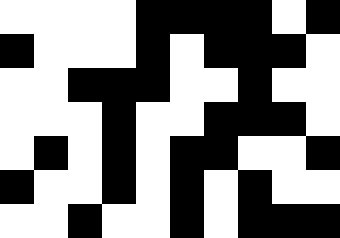[["white", "white", "white", "white", "black", "black", "black", "black", "white", "black"], ["black", "white", "white", "white", "black", "white", "black", "black", "black", "white"], ["white", "white", "black", "black", "black", "white", "white", "black", "white", "white"], ["white", "white", "white", "black", "white", "white", "black", "black", "black", "white"], ["white", "black", "white", "black", "white", "black", "black", "white", "white", "black"], ["black", "white", "white", "black", "white", "black", "white", "black", "white", "white"], ["white", "white", "black", "white", "white", "black", "white", "black", "black", "black"]]